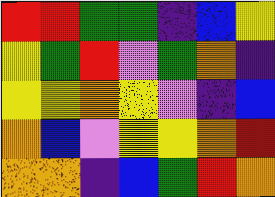[["red", "red", "green", "green", "indigo", "blue", "yellow"], ["yellow", "green", "red", "violet", "green", "orange", "indigo"], ["yellow", "yellow", "orange", "yellow", "violet", "indigo", "blue"], ["orange", "blue", "violet", "yellow", "yellow", "orange", "red"], ["orange", "orange", "indigo", "blue", "green", "red", "orange"]]